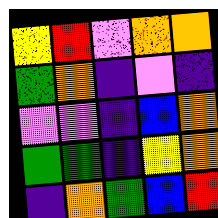[["yellow", "red", "violet", "orange", "orange"], ["green", "orange", "indigo", "violet", "indigo"], ["violet", "violet", "indigo", "blue", "orange"], ["green", "green", "indigo", "yellow", "orange"], ["indigo", "orange", "green", "blue", "red"]]